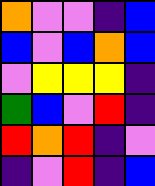[["orange", "violet", "violet", "indigo", "blue"], ["blue", "violet", "blue", "orange", "blue"], ["violet", "yellow", "yellow", "yellow", "indigo"], ["green", "blue", "violet", "red", "indigo"], ["red", "orange", "red", "indigo", "violet"], ["indigo", "violet", "red", "indigo", "blue"]]